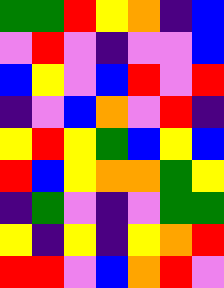[["green", "green", "red", "yellow", "orange", "indigo", "blue"], ["violet", "red", "violet", "indigo", "violet", "violet", "blue"], ["blue", "yellow", "violet", "blue", "red", "violet", "red"], ["indigo", "violet", "blue", "orange", "violet", "red", "indigo"], ["yellow", "red", "yellow", "green", "blue", "yellow", "blue"], ["red", "blue", "yellow", "orange", "orange", "green", "yellow"], ["indigo", "green", "violet", "indigo", "violet", "green", "green"], ["yellow", "indigo", "yellow", "indigo", "yellow", "orange", "red"], ["red", "red", "violet", "blue", "orange", "red", "violet"]]